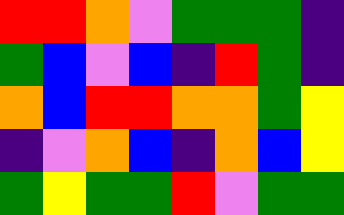[["red", "red", "orange", "violet", "green", "green", "green", "indigo"], ["green", "blue", "violet", "blue", "indigo", "red", "green", "indigo"], ["orange", "blue", "red", "red", "orange", "orange", "green", "yellow"], ["indigo", "violet", "orange", "blue", "indigo", "orange", "blue", "yellow"], ["green", "yellow", "green", "green", "red", "violet", "green", "green"]]